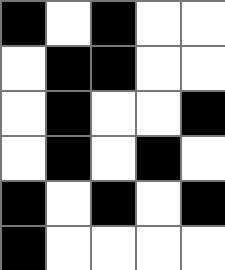[["black", "white", "black", "white", "white"], ["white", "black", "black", "white", "white"], ["white", "black", "white", "white", "black"], ["white", "black", "white", "black", "white"], ["black", "white", "black", "white", "black"], ["black", "white", "white", "white", "white"]]